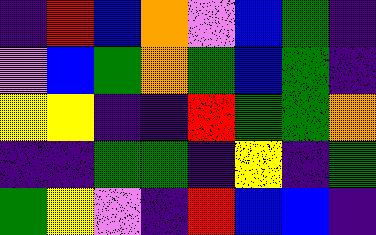[["indigo", "red", "blue", "orange", "violet", "blue", "green", "indigo"], ["violet", "blue", "green", "orange", "green", "blue", "green", "indigo"], ["yellow", "yellow", "indigo", "indigo", "red", "green", "green", "orange"], ["indigo", "indigo", "green", "green", "indigo", "yellow", "indigo", "green"], ["green", "yellow", "violet", "indigo", "red", "blue", "blue", "indigo"]]